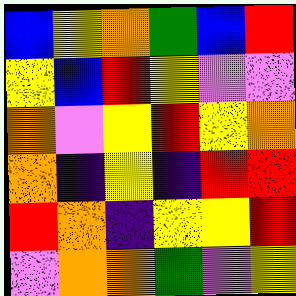[["blue", "yellow", "orange", "green", "blue", "red"], ["yellow", "blue", "red", "yellow", "violet", "violet"], ["orange", "violet", "yellow", "red", "yellow", "orange"], ["orange", "indigo", "yellow", "indigo", "red", "red"], ["red", "orange", "indigo", "yellow", "yellow", "red"], ["violet", "orange", "orange", "green", "violet", "yellow"]]